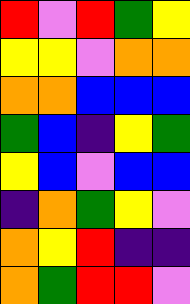[["red", "violet", "red", "green", "yellow"], ["yellow", "yellow", "violet", "orange", "orange"], ["orange", "orange", "blue", "blue", "blue"], ["green", "blue", "indigo", "yellow", "green"], ["yellow", "blue", "violet", "blue", "blue"], ["indigo", "orange", "green", "yellow", "violet"], ["orange", "yellow", "red", "indigo", "indigo"], ["orange", "green", "red", "red", "violet"]]